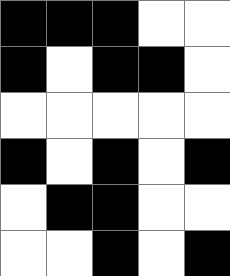[["black", "black", "black", "white", "white"], ["black", "white", "black", "black", "white"], ["white", "white", "white", "white", "white"], ["black", "white", "black", "white", "black"], ["white", "black", "black", "white", "white"], ["white", "white", "black", "white", "black"]]